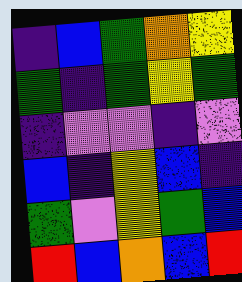[["indigo", "blue", "green", "orange", "yellow"], ["green", "indigo", "green", "yellow", "green"], ["indigo", "violet", "violet", "indigo", "violet"], ["blue", "indigo", "yellow", "blue", "indigo"], ["green", "violet", "yellow", "green", "blue"], ["red", "blue", "orange", "blue", "red"]]